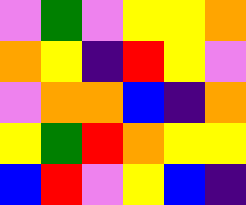[["violet", "green", "violet", "yellow", "yellow", "orange"], ["orange", "yellow", "indigo", "red", "yellow", "violet"], ["violet", "orange", "orange", "blue", "indigo", "orange"], ["yellow", "green", "red", "orange", "yellow", "yellow"], ["blue", "red", "violet", "yellow", "blue", "indigo"]]